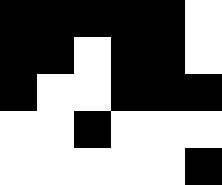[["black", "black", "black", "black", "black", "white"], ["black", "black", "white", "black", "black", "white"], ["black", "white", "white", "black", "black", "black"], ["white", "white", "black", "white", "white", "white"], ["white", "white", "white", "white", "white", "black"]]